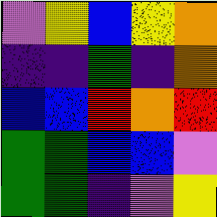[["violet", "yellow", "blue", "yellow", "orange"], ["indigo", "indigo", "green", "indigo", "orange"], ["blue", "blue", "red", "orange", "red"], ["green", "green", "blue", "blue", "violet"], ["green", "green", "indigo", "violet", "yellow"]]